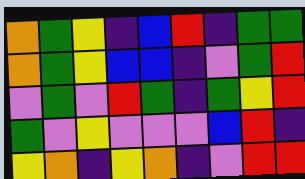[["orange", "green", "yellow", "indigo", "blue", "red", "indigo", "green", "green"], ["orange", "green", "yellow", "blue", "blue", "indigo", "violet", "green", "red"], ["violet", "green", "violet", "red", "green", "indigo", "green", "yellow", "red"], ["green", "violet", "yellow", "violet", "violet", "violet", "blue", "red", "indigo"], ["yellow", "orange", "indigo", "yellow", "orange", "indigo", "violet", "red", "red"]]